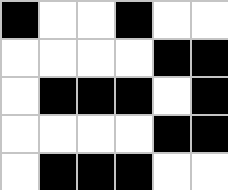[["black", "white", "white", "black", "white", "white"], ["white", "white", "white", "white", "black", "black"], ["white", "black", "black", "black", "white", "black"], ["white", "white", "white", "white", "black", "black"], ["white", "black", "black", "black", "white", "white"]]